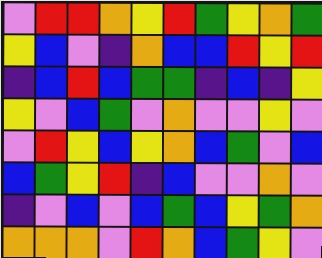[["violet", "red", "red", "orange", "yellow", "red", "green", "yellow", "orange", "green"], ["yellow", "blue", "violet", "indigo", "orange", "blue", "blue", "red", "yellow", "red"], ["indigo", "blue", "red", "blue", "green", "green", "indigo", "blue", "indigo", "yellow"], ["yellow", "violet", "blue", "green", "violet", "orange", "violet", "violet", "yellow", "violet"], ["violet", "red", "yellow", "blue", "yellow", "orange", "blue", "green", "violet", "blue"], ["blue", "green", "yellow", "red", "indigo", "blue", "violet", "violet", "orange", "violet"], ["indigo", "violet", "blue", "violet", "blue", "green", "blue", "yellow", "green", "orange"], ["orange", "orange", "orange", "violet", "red", "orange", "blue", "green", "yellow", "violet"]]